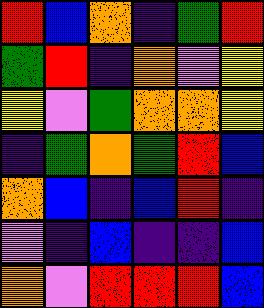[["red", "blue", "orange", "indigo", "green", "red"], ["green", "red", "indigo", "orange", "violet", "yellow"], ["yellow", "violet", "green", "orange", "orange", "yellow"], ["indigo", "green", "orange", "green", "red", "blue"], ["orange", "blue", "indigo", "blue", "red", "indigo"], ["violet", "indigo", "blue", "indigo", "indigo", "blue"], ["orange", "violet", "red", "red", "red", "blue"]]